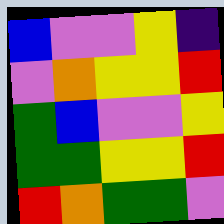[["blue", "violet", "violet", "yellow", "indigo"], ["violet", "orange", "yellow", "yellow", "red"], ["green", "blue", "violet", "violet", "yellow"], ["green", "green", "yellow", "yellow", "red"], ["red", "orange", "green", "green", "violet"]]